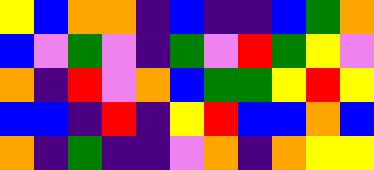[["yellow", "blue", "orange", "orange", "indigo", "blue", "indigo", "indigo", "blue", "green", "orange"], ["blue", "violet", "green", "violet", "indigo", "green", "violet", "red", "green", "yellow", "violet"], ["orange", "indigo", "red", "violet", "orange", "blue", "green", "green", "yellow", "red", "yellow"], ["blue", "blue", "indigo", "red", "indigo", "yellow", "red", "blue", "blue", "orange", "blue"], ["orange", "indigo", "green", "indigo", "indigo", "violet", "orange", "indigo", "orange", "yellow", "yellow"]]